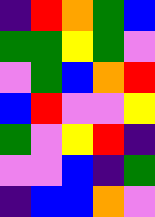[["indigo", "red", "orange", "green", "blue"], ["green", "green", "yellow", "green", "violet"], ["violet", "green", "blue", "orange", "red"], ["blue", "red", "violet", "violet", "yellow"], ["green", "violet", "yellow", "red", "indigo"], ["violet", "violet", "blue", "indigo", "green"], ["indigo", "blue", "blue", "orange", "violet"]]